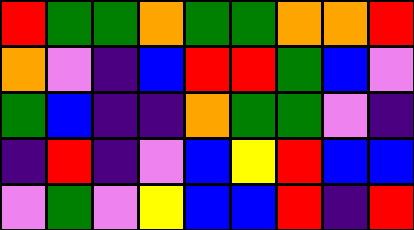[["red", "green", "green", "orange", "green", "green", "orange", "orange", "red"], ["orange", "violet", "indigo", "blue", "red", "red", "green", "blue", "violet"], ["green", "blue", "indigo", "indigo", "orange", "green", "green", "violet", "indigo"], ["indigo", "red", "indigo", "violet", "blue", "yellow", "red", "blue", "blue"], ["violet", "green", "violet", "yellow", "blue", "blue", "red", "indigo", "red"]]